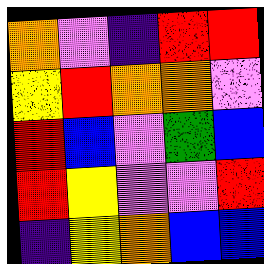[["orange", "violet", "indigo", "red", "red"], ["yellow", "red", "orange", "orange", "violet"], ["red", "blue", "violet", "green", "blue"], ["red", "yellow", "violet", "violet", "red"], ["indigo", "yellow", "orange", "blue", "blue"]]